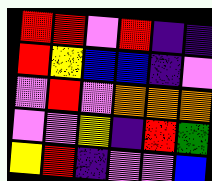[["red", "red", "violet", "red", "indigo", "indigo"], ["red", "yellow", "blue", "blue", "indigo", "violet"], ["violet", "red", "violet", "orange", "orange", "orange"], ["violet", "violet", "yellow", "indigo", "red", "green"], ["yellow", "red", "indigo", "violet", "violet", "blue"]]